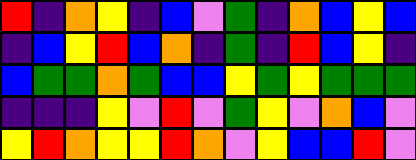[["red", "indigo", "orange", "yellow", "indigo", "blue", "violet", "green", "indigo", "orange", "blue", "yellow", "blue"], ["indigo", "blue", "yellow", "red", "blue", "orange", "indigo", "green", "indigo", "red", "blue", "yellow", "indigo"], ["blue", "green", "green", "orange", "green", "blue", "blue", "yellow", "green", "yellow", "green", "green", "green"], ["indigo", "indigo", "indigo", "yellow", "violet", "red", "violet", "green", "yellow", "violet", "orange", "blue", "violet"], ["yellow", "red", "orange", "yellow", "yellow", "red", "orange", "violet", "yellow", "blue", "blue", "red", "violet"]]